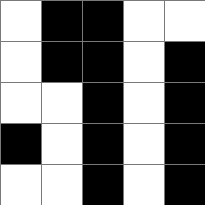[["white", "black", "black", "white", "white"], ["white", "black", "black", "white", "black"], ["white", "white", "black", "white", "black"], ["black", "white", "black", "white", "black"], ["white", "white", "black", "white", "black"]]